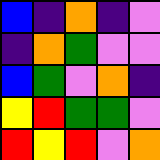[["blue", "indigo", "orange", "indigo", "violet"], ["indigo", "orange", "green", "violet", "violet"], ["blue", "green", "violet", "orange", "indigo"], ["yellow", "red", "green", "green", "violet"], ["red", "yellow", "red", "violet", "orange"]]